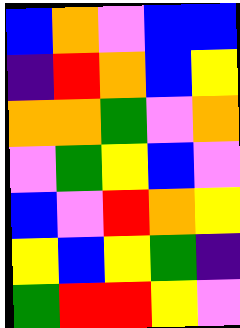[["blue", "orange", "violet", "blue", "blue"], ["indigo", "red", "orange", "blue", "yellow"], ["orange", "orange", "green", "violet", "orange"], ["violet", "green", "yellow", "blue", "violet"], ["blue", "violet", "red", "orange", "yellow"], ["yellow", "blue", "yellow", "green", "indigo"], ["green", "red", "red", "yellow", "violet"]]